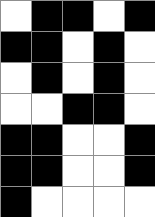[["white", "black", "black", "white", "black"], ["black", "black", "white", "black", "white"], ["white", "black", "white", "black", "white"], ["white", "white", "black", "black", "white"], ["black", "black", "white", "white", "black"], ["black", "black", "white", "white", "black"], ["black", "white", "white", "white", "white"]]